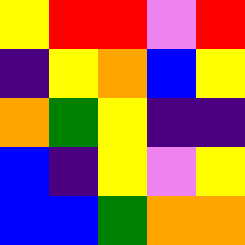[["yellow", "red", "red", "violet", "red"], ["indigo", "yellow", "orange", "blue", "yellow"], ["orange", "green", "yellow", "indigo", "indigo"], ["blue", "indigo", "yellow", "violet", "yellow"], ["blue", "blue", "green", "orange", "orange"]]